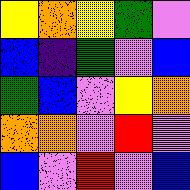[["yellow", "orange", "yellow", "green", "violet"], ["blue", "indigo", "green", "violet", "blue"], ["green", "blue", "violet", "yellow", "orange"], ["orange", "orange", "violet", "red", "violet"], ["blue", "violet", "red", "violet", "blue"]]